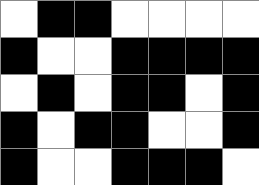[["white", "black", "black", "white", "white", "white", "white"], ["black", "white", "white", "black", "black", "black", "black"], ["white", "black", "white", "black", "black", "white", "black"], ["black", "white", "black", "black", "white", "white", "black"], ["black", "white", "white", "black", "black", "black", "white"]]